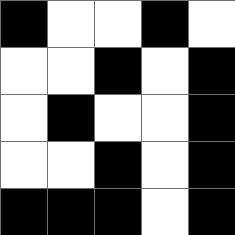[["black", "white", "white", "black", "white"], ["white", "white", "black", "white", "black"], ["white", "black", "white", "white", "black"], ["white", "white", "black", "white", "black"], ["black", "black", "black", "white", "black"]]